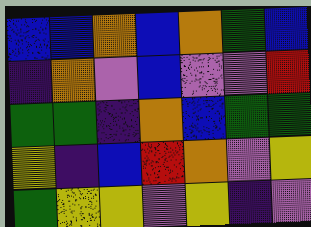[["blue", "blue", "orange", "blue", "orange", "green", "blue"], ["indigo", "orange", "violet", "blue", "violet", "violet", "red"], ["green", "green", "indigo", "orange", "blue", "green", "green"], ["yellow", "indigo", "blue", "red", "orange", "violet", "yellow"], ["green", "yellow", "yellow", "violet", "yellow", "indigo", "violet"]]